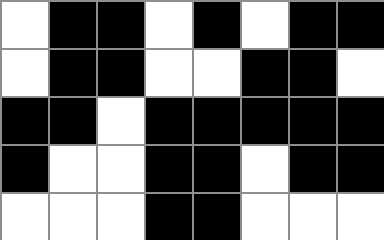[["white", "black", "black", "white", "black", "white", "black", "black"], ["white", "black", "black", "white", "white", "black", "black", "white"], ["black", "black", "white", "black", "black", "black", "black", "black"], ["black", "white", "white", "black", "black", "white", "black", "black"], ["white", "white", "white", "black", "black", "white", "white", "white"]]